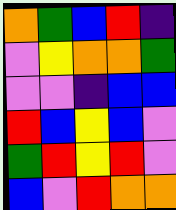[["orange", "green", "blue", "red", "indigo"], ["violet", "yellow", "orange", "orange", "green"], ["violet", "violet", "indigo", "blue", "blue"], ["red", "blue", "yellow", "blue", "violet"], ["green", "red", "yellow", "red", "violet"], ["blue", "violet", "red", "orange", "orange"]]